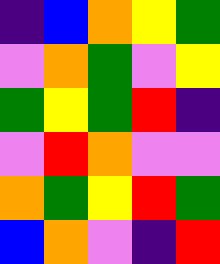[["indigo", "blue", "orange", "yellow", "green"], ["violet", "orange", "green", "violet", "yellow"], ["green", "yellow", "green", "red", "indigo"], ["violet", "red", "orange", "violet", "violet"], ["orange", "green", "yellow", "red", "green"], ["blue", "orange", "violet", "indigo", "red"]]